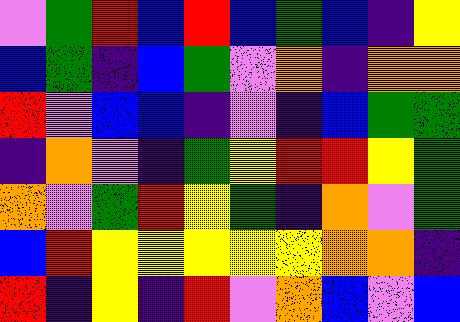[["violet", "green", "red", "blue", "red", "blue", "green", "blue", "indigo", "yellow"], ["blue", "green", "indigo", "blue", "green", "violet", "orange", "indigo", "orange", "orange"], ["red", "violet", "blue", "blue", "indigo", "violet", "indigo", "blue", "green", "green"], ["indigo", "orange", "violet", "indigo", "green", "yellow", "red", "red", "yellow", "green"], ["orange", "violet", "green", "red", "yellow", "green", "indigo", "orange", "violet", "green"], ["blue", "red", "yellow", "yellow", "yellow", "yellow", "yellow", "orange", "orange", "indigo"], ["red", "indigo", "yellow", "indigo", "red", "violet", "orange", "blue", "violet", "blue"]]